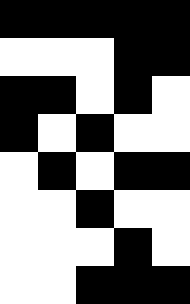[["black", "black", "black", "black", "black"], ["white", "white", "white", "black", "black"], ["black", "black", "white", "black", "white"], ["black", "white", "black", "white", "white"], ["white", "black", "white", "black", "black"], ["white", "white", "black", "white", "white"], ["white", "white", "white", "black", "white"], ["white", "white", "black", "black", "black"]]